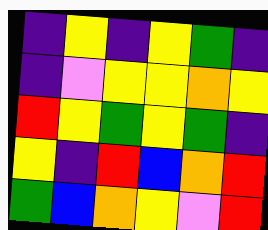[["indigo", "yellow", "indigo", "yellow", "green", "indigo"], ["indigo", "violet", "yellow", "yellow", "orange", "yellow"], ["red", "yellow", "green", "yellow", "green", "indigo"], ["yellow", "indigo", "red", "blue", "orange", "red"], ["green", "blue", "orange", "yellow", "violet", "red"]]